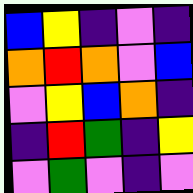[["blue", "yellow", "indigo", "violet", "indigo"], ["orange", "red", "orange", "violet", "blue"], ["violet", "yellow", "blue", "orange", "indigo"], ["indigo", "red", "green", "indigo", "yellow"], ["violet", "green", "violet", "indigo", "violet"]]